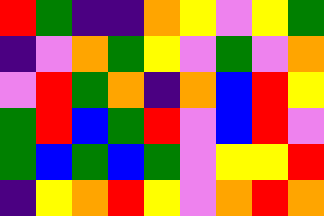[["red", "green", "indigo", "indigo", "orange", "yellow", "violet", "yellow", "green"], ["indigo", "violet", "orange", "green", "yellow", "violet", "green", "violet", "orange"], ["violet", "red", "green", "orange", "indigo", "orange", "blue", "red", "yellow"], ["green", "red", "blue", "green", "red", "violet", "blue", "red", "violet"], ["green", "blue", "green", "blue", "green", "violet", "yellow", "yellow", "red"], ["indigo", "yellow", "orange", "red", "yellow", "violet", "orange", "red", "orange"]]